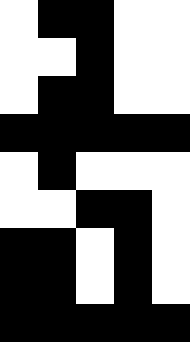[["white", "black", "black", "white", "white"], ["white", "white", "black", "white", "white"], ["white", "black", "black", "white", "white"], ["black", "black", "black", "black", "black"], ["white", "black", "white", "white", "white"], ["white", "white", "black", "black", "white"], ["black", "black", "white", "black", "white"], ["black", "black", "white", "black", "white"], ["black", "black", "black", "black", "black"]]